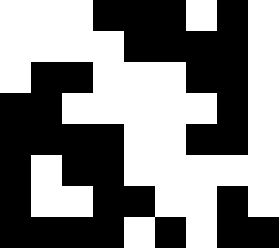[["white", "white", "white", "black", "black", "black", "white", "black", "white"], ["white", "white", "white", "white", "black", "black", "black", "black", "white"], ["white", "black", "black", "white", "white", "white", "black", "black", "white"], ["black", "black", "white", "white", "white", "white", "white", "black", "white"], ["black", "black", "black", "black", "white", "white", "black", "black", "white"], ["black", "white", "black", "black", "white", "white", "white", "white", "white"], ["black", "white", "white", "black", "black", "white", "white", "black", "white"], ["black", "black", "black", "black", "white", "black", "white", "black", "black"]]